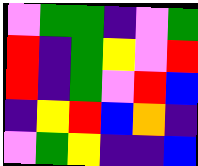[["violet", "green", "green", "indigo", "violet", "green"], ["red", "indigo", "green", "yellow", "violet", "red"], ["red", "indigo", "green", "violet", "red", "blue"], ["indigo", "yellow", "red", "blue", "orange", "indigo"], ["violet", "green", "yellow", "indigo", "indigo", "blue"]]